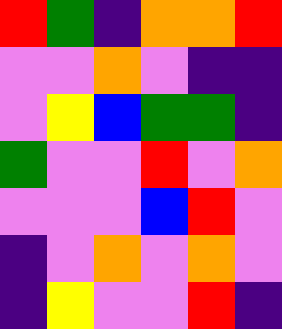[["red", "green", "indigo", "orange", "orange", "red"], ["violet", "violet", "orange", "violet", "indigo", "indigo"], ["violet", "yellow", "blue", "green", "green", "indigo"], ["green", "violet", "violet", "red", "violet", "orange"], ["violet", "violet", "violet", "blue", "red", "violet"], ["indigo", "violet", "orange", "violet", "orange", "violet"], ["indigo", "yellow", "violet", "violet", "red", "indigo"]]